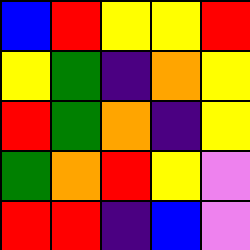[["blue", "red", "yellow", "yellow", "red"], ["yellow", "green", "indigo", "orange", "yellow"], ["red", "green", "orange", "indigo", "yellow"], ["green", "orange", "red", "yellow", "violet"], ["red", "red", "indigo", "blue", "violet"]]